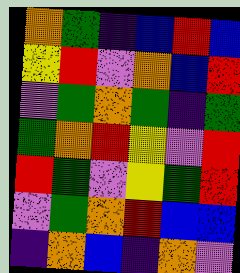[["orange", "green", "indigo", "blue", "red", "blue"], ["yellow", "red", "violet", "orange", "blue", "red"], ["violet", "green", "orange", "green", "indigo", "green"], ["green", "orange", "red", "yellow", "violet", "red"], ["red", "green", "violet", "yellow", "green", "red"], ["violet", "green", "orange", "red", "blue", "blue"], ["indigo", "orange", "blue", "indigo", "orange", "violet"]]